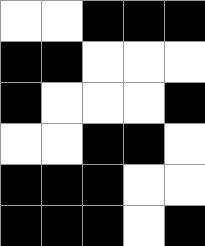[["white", "white", "black", "black", "black"], ["black", "black", "white", "white", "white"], ["black", "white", "white", "white", "black"], ["white", "white", "black", "black", "white"], ["black", "black", "black", "white", "white"], ["black", "black", "black", "white", "black"]]